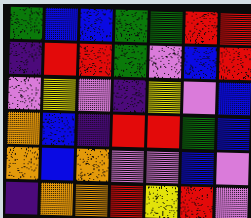[["green", "blue", "blue", "green", "green", "red", "red"], ["indigo", "red", "red", "green", "violet", "blue", "red"], ["violet", "yellow", "violet", "indigo", "yellow", "violet", "blue"], ["orange", "blue", "indigo", "red", "red", "green", "blue"], ["orange", "blue", "orange", "violet", "violet", "blue", "violet"], ["indigo", "orange", "orange", "red", "yellow", "red", "violet"]]